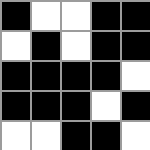[["black", "white", "white", "black", "black"], ["white", "black", "white", "black", "black"], ["black", "black", "black", "black", "white"], ["black", "black", "black", "white", "black"], ["white", "white", "black", "black", "white"]]